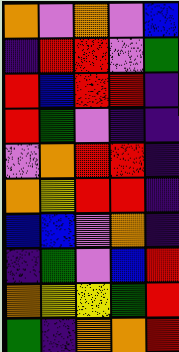[["orange", "violet", "orange", "violet", "blue"], ["indigo", "red", "red", "violet", "green"], ["red", "blue", "red", "red", "indigo"], ["red", "green", "violet", "indigo", "indigo"], ["violet", "orange", "red", "red", "indigo"], ["orange", "yellow", "red", "red", "indigo"], ["blue", "blue", "violet", "orange", "indigo"], ["indigo", "green", "violet", "blue", "red"], ["orange", "yellow", "yellow", "green", "red"], ["green", "indigo", "orange", "orange", "red"]]